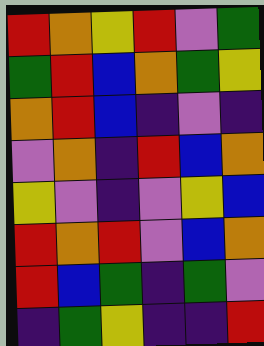[["red", "orange", "yellow", "red", "violet", "green"], ["green", "red", "blue", "orange", "green", "yellow"], ["orange", "red", "blue", "indigo", "violet", "indigo"], ["violet", "orange", "indigo", "red", "blue", "orange"], ["yellow", "violet", "indigo", "violet", "yellow", "blue"], ["red", "orange", "red", "violet", "blue", "orange"], ["red", "blue", "green", "indigo", "green", "violet"], ["indigo", "green", "yellow", "indigo", "indigo", "red"]]